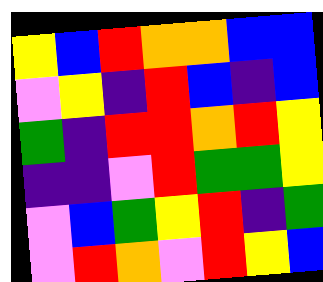[["yellow", "blue", "red", "orange", "orange", "blue", "blue"], ["violet", "yellow", "indigo", "red", "blue", "indigo", "blue"], ["green", "indigo", "red", "red", "orange", "red", "yellow"], ["indigo", "indigo", "violet", "red", "green", "green", "yellow"], ["violet", "blue", "green", "yellow", "red", "indigo", "green"], ["violet", "red", "orange", "violet", "red", "yellow", "blue"]]